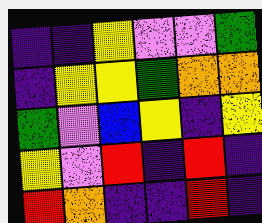[["indigo", "indigo", "yellow", "violet", "violet", "green"], ["indigo", "yellow", "yellow", "green", "orange", "orange"], ["green", "violet", "blue", "yellow", "indigo", "yellow"], ["yellow", "violet", "red", "indigo", "red", "indigo"], ["red", "orange", "indigo", "indigo", "red", "indigo"]]